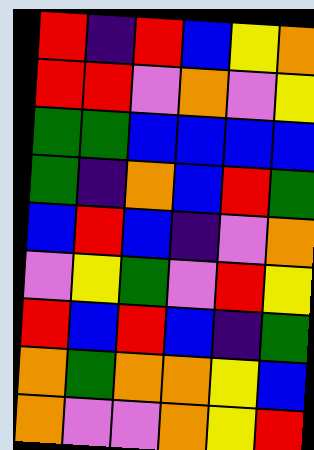[["red", "indigo", "red", "blue", "yellow", "orange"], ["red", "red", "violet", "orange", "violet", "yellow"], ["green", "green", "blue", "blue", "blue", "blue"], ["green", "indigo", "orange", "blue", "red", "green"], ["blue", "red", "blue", "indigo", "violet", "orange"], ["violet", "yellow", "green", "violet", "red", "yellow"], ["red", "blue", "red", "blue", "indigo", "green"], ["orange", "green", "orange", "orange", "yellow", "blue"], ["orange", "violet", "violet", "orange", "yellow", "red"]]